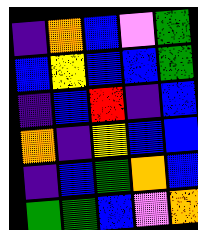[["indigo", "orange", "blue", "violet", "green"], ["blue", "yellow", "blue", "blue", "green"], ["indigo", "blue", "red", "indigo", "blue"], ["orange", "indigo", "yellow", "blue", "blue"], ["indigo", "blue", "green", "orange", "blue"], ["green", "green", "blue", "violet", "orange"]]